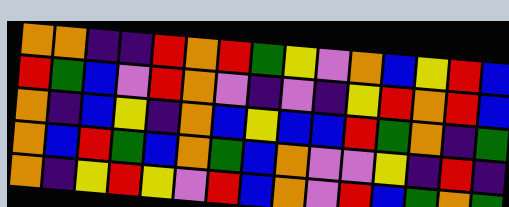[["orange", "orange", "indigo", "indigo", "red", "orange", "red", "green", "yellow", "violet", "orange", "blue", "yellow", "red", "blue"], ["red", "green", "blue", "violet", "red", "orange", "violet", "indigo", "violet", "indigo", "yellow", "red", "orange", "red", "blue"], ["orange", "indigo", "blue", "yellow", "indigo", "orange", "blue", "yellow", "blue", "blue", "red", "green", "orange", "indigo", "green"], ["orange", "blue", "red", "green", "blue", "orange", "green", "blue", "orange", "violet", "violet", "yellow", "indigo", "red", "indigo"], ["orange", "indigo", "yellow", "red", "yellow", "violet", "red", "blue", "orange", "violet", "red", "blue", "green", "orange", "green"]]